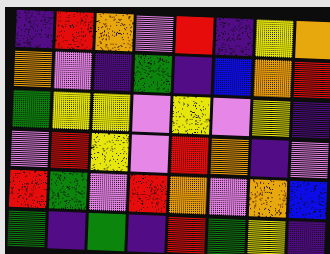[["indigo", "red", "orange", "violet", "red", "indigo", "yellow", "orange"], ["orange", "violet", "indigo", "green", "indigo", "blue", "orange", "red"], ["green", "yellow", "yellow", "violet", "yellow", "violet", "yellow", "indigo"], ["violet", "red", "yellow", "violet", "red", "orange", "indigo", "violet"], ["red", "green", "violet", "red", "orange", "violet", "orange", "blue"], ["green", "indigo", "green", "indigo", "red", "green", "yellow", "indigo"]]